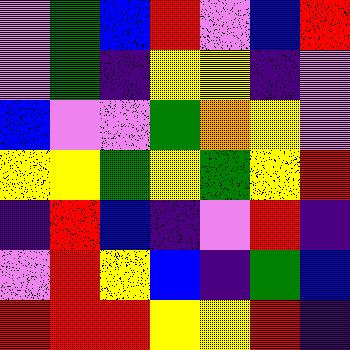[["violet", "green", "blue", "red", "violet", "blue", "red"], ["violet", "green", "indigo", "yellow", "yellow", "indigo", "violet"], ["blue", "violet", "violet", "green", "orange", "yellow", "violet"], ["yellow", "yellow", "green", "yellow", "green", "yellow", "red"], ["indigo", "red", "blue", "indigo", "violet", "red", "indigo"], ["violet", "red", "yellow", "blue", "indigo", "green", "blue"], ["red", "red", "red", "yellow", "yellow", "red", "indigo"]]